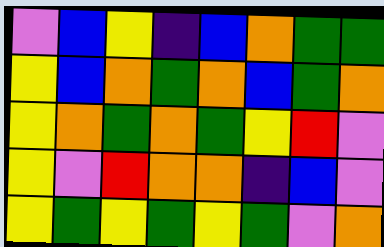[["violet", "blue", "yellow", "indigo", "blue", "orange", "green", "green"], ["yellow", "blue", "orange", "green", "orange", "blue", "green", "orange"], ["yellow", "orange", "green", "orange", "green", "yellow", "red", "violet"], ["yellow", "violet", "red", "orange", "orange", "indigo", "blue", "violet"], ["yellow", "green", "yellow", "green", "yellow", "green", "violet", "orange"]]